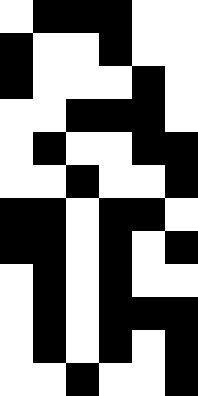[["white", "black", "black", "black", "white", "white"], ["black", "white", "white", "black", "white", "white"], ["black", "white", "white", "white", "black", "white"], ["white", "white", "black", "black", "black", "white"], ["white", "black", "white", "white", "black", "black"], ["white", "white", "black", "white", "white", "black"], ["black", "black", "white", "black", "black", "white"], ["black", "black", "white", "black", "white", "black"], ["white", "black", "white", "black", "white", "white"], ["white", "black", "white", "black", "black", "black"], ["white", "black", "white", "black", "white", "black"], ["white", "white", "black", "white", "white", "black"]]